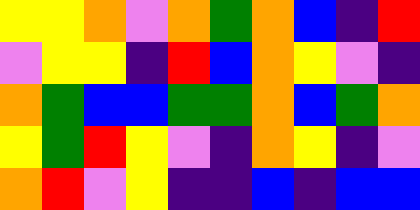[["yellow", "yellow", "orange", "violet", "orange", "green", "orange", "blue", "indigo", "red"], ["violet", "yellow", "yellow", "indigo", "red", "blue", "orange", "yellow", "violet", "indigo"], ["orange", "green", "blue", "blue", "green", "green", "orange", "blue", "green", "orange"], ["yellow", "green", "red", "yellow", "violet", "indigo", "orange", "yellow", "indigo", "violet"], ["orange", "red", "violet", "yellow", "indigo", "indigo", "blue", "indigo", "blue", "blue"]]